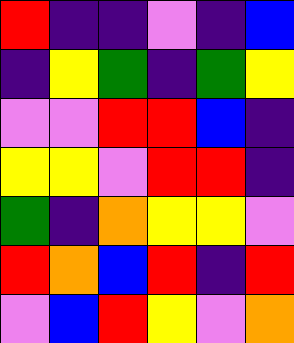[["red", "indigo", "indigo", "violet", "indigo", "blue"], ["indigo", "yellow", "green", "indigo", "green", "yellow"], ["violet", "violet", "red", "red", "blue", "indigo"], ["yellow", "yellow", "violet", "red", "red", "indigo"], ["green", "indigo", "orange", "yellow", "yellow", "violet"], ["red", "orange", "blue", "red", "indigo", "red"], ["violet", "blue", "red", "yellow", "violet", "orange"]]